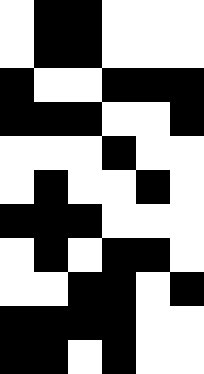[["white", "black", "black", "white", "white", "white"], ["white", "black", "black", "white", "white", "white"], ["black", "white", "white", "black", "black", "black"], ["black", "black", "black", "white", "white", "black"], ["white", "white", "white", "black", "white", "white"], ["white", "black", "white", "white", "black", "white"], ["black", "black", "black", "white", "white", "white"], ["white", "black", "white", "black", "black", "white"], ["white", "white", "black", "black", "white", "black"], ["black", "black", "black", "black", "white", "white"], ["black", "black", "white", "black", "white", "white"]]